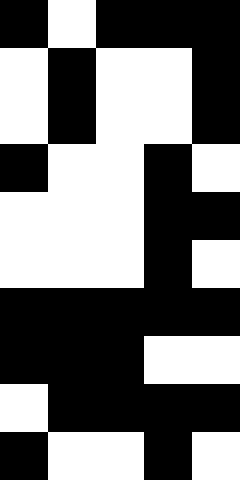[["black", "white", "black", "black", "black"], ["white", "black", "white", "white", "black"], ["white", "black", "white", "white", "black"], ["black", "white", "white", "black", "white"], ["white", "white", "white", "black", "black"], ["white", "white", "white", "black", "white"], ["black", "black", "black", "black", "black"], ["black", "black", "black", "white", "white"], ["white", "black", "black", "black", "black"], ["black", "white", "white", "black", "white"]]